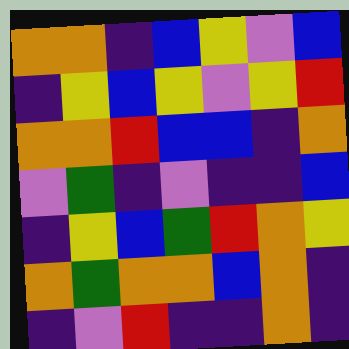[["orange", "orange", "indigo", "blue", "yellow", "violet", "blue"], ["indigo", "yellow", "blue", "yellow", "violet", "yellow", "red"], ["orange", "orange", "red", "blue", "blue", "indigo", "orange"], ["violet", "green", "indigo", "violet", "indigo", "indigo", "blue"], ["indigo", "yellow", "blue", "green", "red", "orange", "yellow"], ["orange", "green", "orange", "orange", "blue", "orange", "indigo"], ["indigo", "violet", "red", "indigo", "indigo", "orange", "indigo"]]